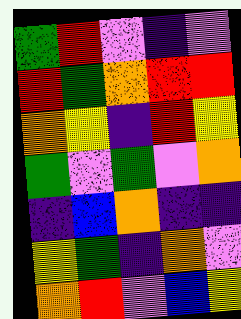[["green", "red", "violet", "indigo", "violet"], ["red", "green", "orange", "red", "red"], ["orange", "yellow", "indigo", "red", "yellow"], ["green", "violet", "green", "violet", "orange"], ["indigo", "blue", "orange", "indigo", "indigo"], ["yellow", "green", "indigo", "orange", "violet"], ["orange", "red", "violet", "blue", "yellow"]]